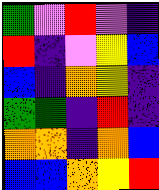[["green", "violet", "red", "violet", "indigo"], ["red", "indigo", "violet", "yellow", "blue"], ["blue", "indigo", "orange", "yellow", "indigo"], ["green", "green", "indigo", "red", "indigo"], ["orange", "orange", "indigo", "orange", "blue"], ["blue", "blue", "orange", "yellow", "red"]]